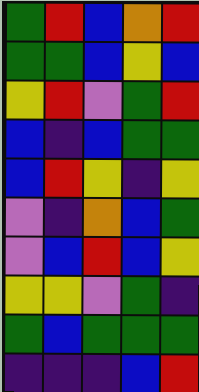[["green", "red", "blue", "orange", "red"], ["green", "green", "blue", "yellow", "blue"], ["yellow", "red", "violet", "green", "red"], ["blue", "indigo", "blue", "green", "green"], ["blue", "red", "yellow", "indigo", "yellow"], ["violet", "indigo", "orange", "blue", "green"], ["violet", "blue", "red", "blue", "yellow"], ["yellow", "yellow", "violet", "green", "indigo"], ["green", "blue", "green", "green", "green"], ["indigo", "indigo", "indigo", "blue", "red"]]